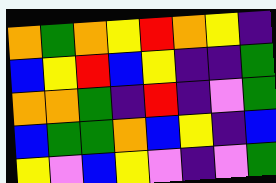[["orange", "green", "orange", "yellow", "red", "orange", "yellow", "indigo"], ["blue", "yellow", "red", "blue", "yellow", "indigo", "indigo", "green"], ["orange", "orange", "green", "indigo", "red", "indigo", "violet", "green"], ["blue", "green", "green", "orange", "blue", "yellow", "indigo", "blue"], ["yellow", "violet", "blue", "yellow", "violet", "indigo", "violet", "green"]]